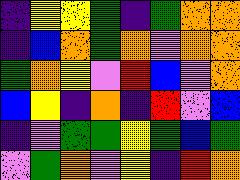[["indigo", "yellow", "yellow", "green", "indigo", "green", "orange", "orange"], ["indigo", "blue", "orange", "green", "orange", "violet", "orange", "orange"], ["green", "orange", "yellow", "violet", "red", "blue", "violet", "orange"], ["blue", "yellow", "indigo", "orange", "indigo", "red", "violet", "blue"], ["indigo", "violet", "green", "green", "yellow", "green", "blue", "green"], ["violet", "green", "orange", "violet", "yellow", "indigo", "red", "orange"]]